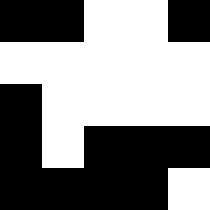[["black", "black", "white", "white", "black"], ["white", "white", "white", "white", "white"], ["black", "white", "white", "white", "white"], ["black", "white", "black", "black", "black"], ["black", "black", "black", "black", "white"]]